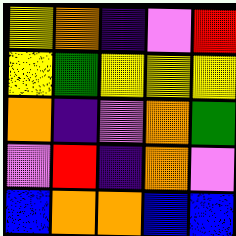[["yellow", "orange", "indigo", "violet", "red"], ["yellow", "green", "yellow", "yellow", "yellow"], ["orange", "indigo", "violet", "orange", "green"], ["violet", "red", "indigo", "orange", "violet"], ["blue", "orange", "orange", "blue", "blue"]]